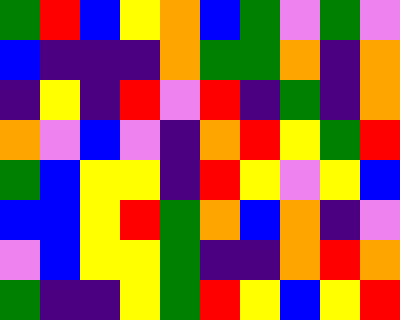[["green", "red", "blue", "yellow", "orange", "blue", "green", "violet", "green", "violet"], ["blue", "indigo", "indigo", "indigo", "orange", "green", "green", "orange", "indigo", "orange"], ["indigo", "yellow", "indigo", "red", "violet", "red", "indigo", "green", "indigo", "orange"], ["orange", "violet", "blue", "violet", "indigo", "orange", "red", "yellow", "green", "red"], ["green", "blue", "yellow", "yellow", "indigo", "red", "yellow", "violet", "yellow", "blue"], ["blue", "blue", "yellow", "red", "green", "orange", "blue", "orange", "indigo", "violet"], ["violet", "blue", "yellow", "yellow", "green", "indigo", "indigo", "orange", "red", "orange"], ["green", "indigo", "indigo", "yellow", "green", "red", "yellow", "blue", "yellow", "red"]]